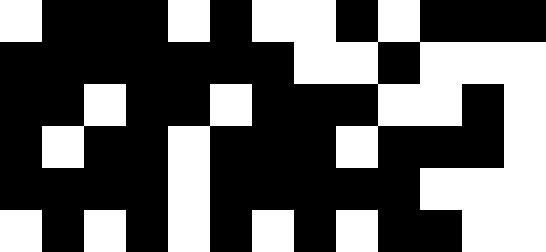[["white", "black", "black", "black", "white", "black", "white", "white", "black", "white", "black", "black", "black"], ["black", "black", "black", "black", "black", "black", "black", "white", "white", "black", "white", "white", "white"], ["black", "black", "white", "black", "black", "white", "black", "black", "black", "white", "white", "black", "white"], ["black", "white", "black", "black", "white", "black", "black", "black", "white", "black", "black", "black", "white"], ["black", "black", "black", "black", "white", "black", "black", "black", "black", "black", "white", "white", "white"], ["white", "black", "white", "black", "white", "black", "white", "black", "white", "black", "black", "white", "white"]]